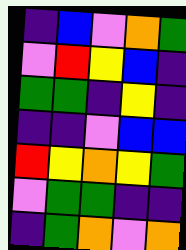[["indigo", "blue", "violet", "orange", "green"], ["violet", "red", "yellow", "blue", "indigo"], ["green", "green", "indigo", "yellow", "indigo"], ["indigo", "indigo", "violet", "blue", "blue"], ["red", "yellow", "orange", "yellow", "green"], ["violet", "green", "green", "indigo", "indigo"], ["indigo", "green", "orange", "violet", "orange"]]